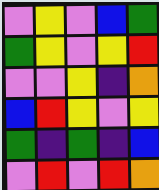[["violet", "yellow", "violet", "blue", "green"], ["green", "yellow", "violet", "yellow", "red"], ["violet", "violet", "yellow", "indigo", "orange"], ["blue", "red", "yellow", "violet", "yellow"], ["green", "indigo", "green", "indigo", "blue"], ["violet", "red", "violet", "red", "orange"]]